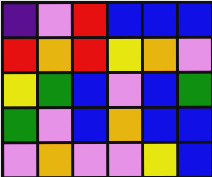[["indigo", "violet", "red", "blue", "blue", "blue"], ["red", "orange", "red", "yellow", "orange", "violet"], ["yellow", "green", "blue", "violet", "blue", "green"], ["green", "violet", "blue", "orange", "blue", "blue"], ["violet", "orange", "violet", "violet", "yellow", "blue"]]